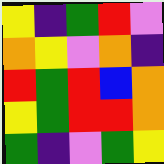[["yellow", "indigo", "green", "red", "violet"], ["orange", "yellow", "violet", "orange", "indigo"], ["red", "green", "red", "blue", "orange"], ["yellow", "green", "red", "red", "orange"], ["green", "indigo", "violet", "green", "yellow"]]